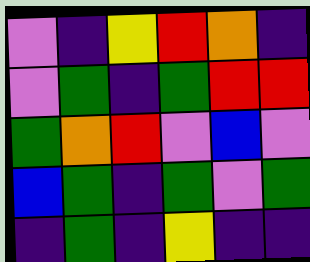[["violet", "indigo", "yellow", "red", "orange", "indigo"], ["violet", "green", "indigo", "green", "red", "red"], ["green", "orange", "red", "violet", "blue", "violet"], ["blue", "green", "indigo", "green", "violet", "green"], ["indigo", "green", "indigo", "yellow", "indigo", "indigo"]]